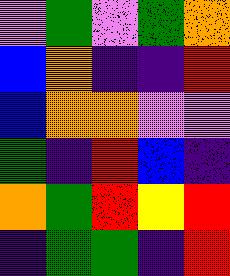[["violet", "green", "violet", "green", "orange"], ["blue", "orange", "indigo", "indigo", "red"], ["blue", "orange", "orange", "violet", "violet"], ["green", "indigo", "red", "blue", "indigo"], ["orange", "green", "red", "yellow", "red"], ["indigo", "green", "green", "indigo", "red"]]